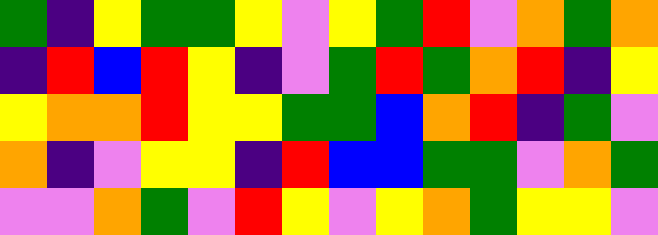[["green", "indigo", "yellow", "green", "green", "yellow", "violet", "yellow", "green", "red", "violet", "orange", "green", "orange"], ["indigo", "red", "blue", "red", "yellow", "indigo", "violet", "green", "red", "green", "orange", "red", "indigo", "yellow"], ["yellow", "orange", "orange", "red", "yellow", "yellow", "green", "green", "blue", "orange", "red", "indigo", "green", "violet"], ["orange", "indigo", "violet", "yellow", "yellow", "indigo", "red", "blue", "blue", "green", "green", "violet", "orange", "green"], ["violet", "violet", "orange", "green", "violet", "red", "yellow", "violet", "yellow", "orange", "green", "yellow", "yellow", "violet"]]